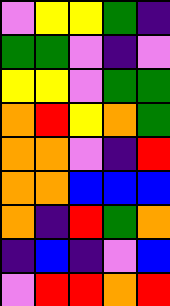[["violet", "yellow", "yellow", "green", "indigo"], ["green", "green", "violet", "indigo", "violet"], ["yellow", "yellow", "violet", "green", "green"], ["orange", "red", "yellow", "orange", "green"], ["orange", "orange", "violet", "indigo", "red"], ["orange", "orange", "blue", "blue", "blue"], ["orange", "indigo", "red", "green", "orange"], ["indigo", "blue", "indigo", "violet", "blue"], ["violet", "red", "red", "orange", "red"]]